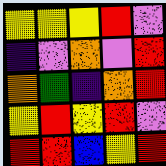[["yellow", "yellow", "yellow", "red", "violet"], ["indigo", "violet", "orange", "violet", "red"], ["orange", "green", "indigo", "orange", "red"], ["yellow", "red", "yellow", "red", "violet"], ["red", "red", "blue", "yellow", "red"]]